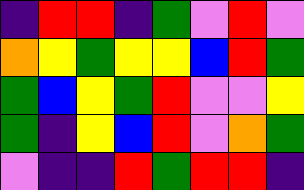[["indigo", "red", "red", "indigo", "green", "violet", "red", "violet"], ["orange", "yellow", "green", "yellow", "yellow", "blue", "red", "green"], ["green", "blue", "yellow", "green", "red", "violet", "violet", "yellow"], ["green", "indigo", "yellow", "blue", "red", "violet", "orange", "green"], ["violet", "indigo", "indigo", "red", "green", "red", "red", "indigo"]]